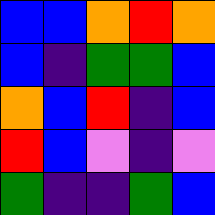[["blue", "blue", "orange", "red", "orange"], ["blue", "indigo", "green", "green", "blue"], ["orange", "blue", "red", "indigo", "blue"], ["red", "blue", "violet", "indigo", "violet"], ["green", "indigo", "indigo", "green", "blue"]]